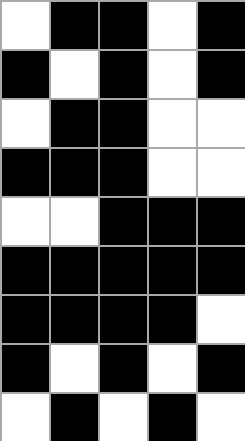[["white", "black", "black", "white", "black"], ["black", "white", "black", "white", "black"], ["white", "black", "black", "white", "white"], ["black", "black", "black", "white", "white"], ["white", "white", "black", "black", "black"], ["black", "black", "black", "black", "black"], ["black", "black", "black", "black", "white"], ["black", "white", "black", "white", "black"], ["white", "black", "white", "black", "white"]]